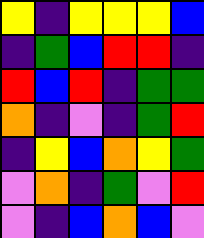[["yellow", "indigo", "yellow", "yellow", "yellow", "blue"], ["indigo", "green", "blue", "red", "red", "indigo"], ["red", "blue", "red", "indigo", "green", "green"], ["orange", "indigo", "violet", "indigo", "green", "red"], ["indigo", "yellow", "blue", "orange", "yellow", "green"], ["violet", "orange", "indigo", "green", "violet", "red"], ["violet", "indigo", "blue", "orange", "blue", "violet"]]